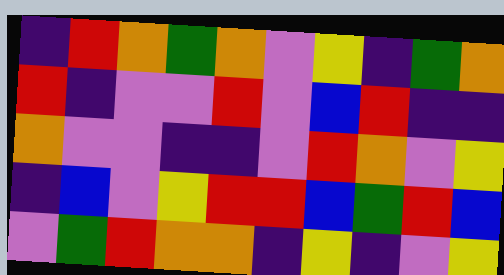[["indigo", "red", "orange", "green", "orange", "violet", "yellow", "indigo", "green", "orange"], ["red", "indigo", "violet", "violet", "red", "violet", "blue", "red", "indigo", "indigo"], ["orange", "violet", "violet", "indigo", "indigo", "violet", "red", "orange", "violet", "yellow"], ["indigo", "blue", "violet", "yellow", "red", "red", "blue", "green", "red", "blue"], ["violet", "green", "red", "orange", "orange", "indigo", "yellow", "indigo", "violet", "yellow"]]